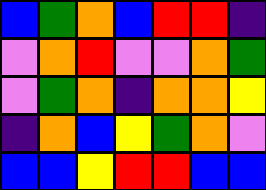[["blue", "green", "orange", "blue", "red", "red", "indigo"], ["violet", "orange", "red", "violet", "violet", "orange", "green"], ["violet", "green", "orange", "indigo", "orange", "orange", "yellow"], ["indigo", "orange", "blue", "yellow", "green", "orange", "violet"], ["blue", "blue", "yellow", "red", "red", "blue", "blue"]]